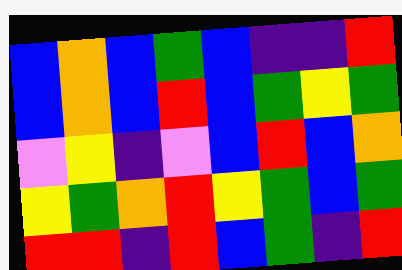[["blue", "orange", "blue", "green", "blue", "indigo", "indigo", "red"], ["blue", "orange", "blue", "red", "blue", "green", "yellow", "green"], ["violet", "yellow", "indigo", "violet", "blue", "red", "blue", "orange"], ["yellow", "green", "orange", "red", "yellow", "green", "blue", "green"], ["red", "red", "indigo", "red", "blue", "green", "indigo", "red"]]